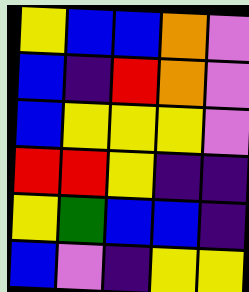[["yellow", "blue", "blue", "orange", "violet"], ["blue", "indigo", "red", "orange", "violet"], ["blue", "yellow", "yellow", "yellow", "violet"], ["red", "red", "yellow", "indigo", "indigo"], ["yellow", "green", "blue", "blue", "indigo"], ["blue", "violet", "indigo", "yellow", "yellow"]]